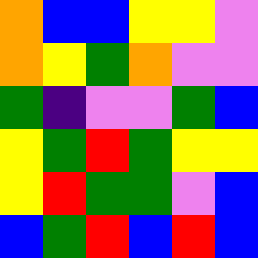[["orange", "blue", "blue", "yellow", "yellow", "violet"], ["orange", "yellow", "green", "orange", "violet", "violet"], ["green", "indigo", "violet", "violet", "green", "blue"], ["yellow", "green", "red", "green", "yellow", "yellow"], ["yellow", "red", "green", "green", "violet", "blue"], ["blue", "green", "red", "blue", "red", "blue"]]